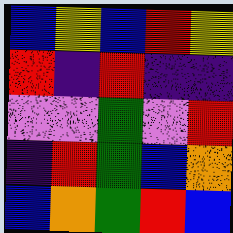[["blue", "yellow", "blue", "red", "yellow"], ["red", "indigo", "red", "indigo", "indigo"], ["violet", "violet", "green", "violet", "red"], ["indigo", "red", "green", "blue", "orange"], ["blue", "orange", "green", "red", "blue"]]